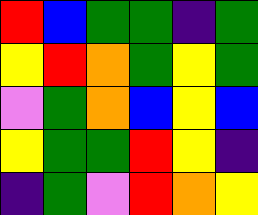[["red", "blue", "green", "green", "indigo", "green"], ["yellow", "red", "orange", "green", "yellow", "green"], ["violet", "green", "orange", "blue", "yellow", "blue"], ["yellow", "green", "green", "red", "yellow", "indigo"], ["indigo", "green", "violet", "red", "orange", "yellow"]]